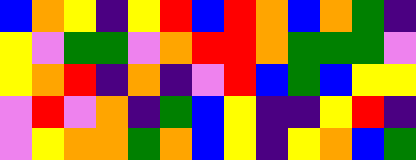[["blue", "orange", "yellow", "indigo", "yellow", "red", "blue", "red", "orange", "blue", "orange", "green", "indigo"], ["yellow", "violet", "green", "green", "violet", "orange", "red", "red", "orange", "green", "green", "green", "violet"], ["yellow", "orange", "red", "indigo", "orange", "indigo", "violet", "red", "blue", "green", "blue", "yellow", "yellow"], ["violet", "red", "violet", "orange", "indigo", "green", "blue", "yellow", "indigo", "indigo", "yellow", "red", "indigo"], ["violet", "yellow", "orange", "orange", "green", "orange", "blue", "yellow", "indigo", "yellow", "orange", "blue", "green"]]